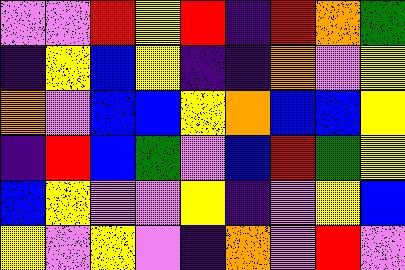[["violet", "violet", "red", "yellow", "red", "indigo", "red", "orange", "green"], ["indigo", "yellow", "blue", "yellow", "indigo", "indigo", "orange", "violet", "yellow"], ["orange", "violet", "blue", "blue", "yellow", "orange", "blue", "blue", "yellow"], ["indigo", "red", "blue", "green", "violet", "blue", "red", "green", "yellow"], ["blue", "yellow", "violet", "violet", "yellow", "indigo", "violet", "yellow", "blue"], ["yellow", "violet", "yellow", "violet", "indigo", "orange", "violet", "red", "violet"]]